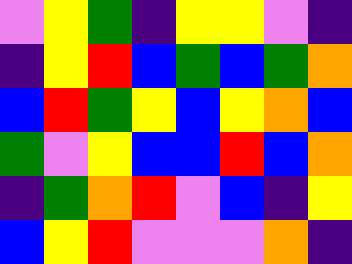[["violet", "yellow", "green", "indigo", "yellow", "yellow", "violet", "indigo"], ["indigo", "yellow", "red", "blue", "green", "blue", "green", "orange"], ["blue", "red", "green", "yellow", "blue", "yellow", "orange", "blue"], ["green", "violet", "yellow", "blue", "blue", "red", "blue", "orange"], ["indigo", "green", "orange", "red", "violet", "blue", "indigo", "yellow"], ["blue", "yellow", "red", "violet", "violet", "violet", "orange", "indigo"]]